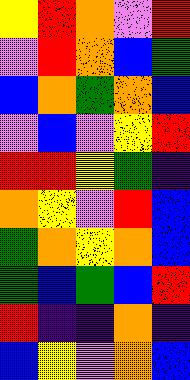[["yellow", "red", "orange", "violet", "red"], ["violet", "red", "orange", "blue", "green"], ["blue", "orange", "green", "orange", "blue"], ["violet", "blue", "violet", "yellow", "red"], ["red", "red", "yellow", "green", "indigo"], ["orange", "yellow", "violet", "red", "blue"], ["green", "orange", "yellow", "orange", "blue"], ["green", "blue", "green", "blue", "red"], ["red", "indigo", "indigo", "orange", "indigo"], ["blue", "yellow", "violet", "orange", "blue"]]